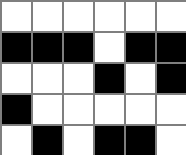[["white", "white", "white", "white", "white", "white"], ["black", "black", "black", "white", "black", "black"], ["white", "white", "white", "black", "white", "black"], ["black", "white", "white", "white", "white", "white"], ["white", "black", "white", "black", "black", "white"]]